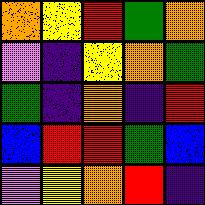[["orange", "yellow", "red", "green", "orange"], ["violet", "indigo", "yellow", "orange", "green"], ["green", "indigo", "orange", "indigo", "red"], ["blue", "red", "red", "green", "blue"], ["violet", "yellow", "orange", "red", "indigo"]]